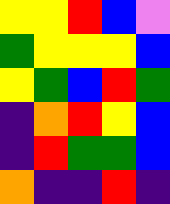[["yellow", "yellow", "red", "blue", "violet"], ["green", "yellow", "yellow", "yellow", "blue"], ["yellow", "green", "blue", "red", "green"], ["indigo", "orange", "red", "yellow", "blue"], ["indigo", "red", "green", "green", "blue"], ["orange", "indigo", "indigo", "red", "indigo"]]